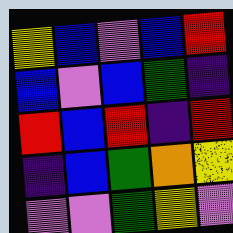[["yellow", "blue", "violet", "blue", "red"], ["blue", "violet", "blue", "green", "indigo"], ["red", "blue", "red", "indigo", "red"], ["indigo", "blue", "green", "orange", "yellow"], ["violet", "violet", "green", "yellow", "violet"]]